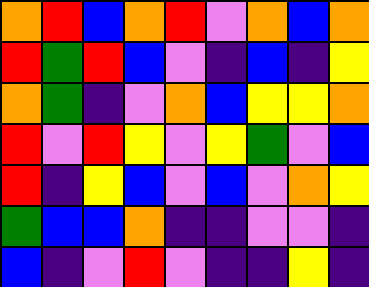[["orange", "red", "blue", "orange", "red", "violet", "orange", "blue", "orange"], ["red", "green", "red", "blue", "violet", "indigo", "blue", "indigo", "yellow"], ["orange", "green", "indigo", "violet", "orange", "blue", "yellow", "yellow", "orange"], ["red", "violet", "red", "yellow", "violet", "yellow", "green", "violet", "blue"], ["red", "indigo", "yellow", "blue", "violet", "blue", "violet", "orange", "yellow"], ["green", "blue", "blue", "orange", "indigo", "indigo", "violet", "violet", "indigo"], ["blue", "indigo", "violet", "red", "violet", "indigo", "indigo", "yellow", "indigo"]]